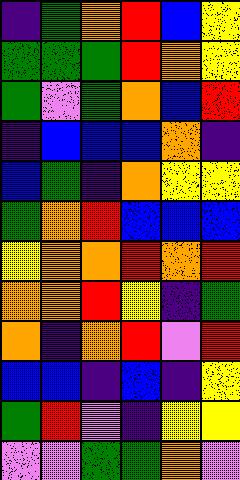[["indigo", "green", "orange", "red", "blue", "yellow"], ["green", "green", "green", "red", "orange", "yellow"], ["green", "violet", "green", "orange", "blue", "red"], ["indigo", "blue", "blue", "blue", "orange", "indigo"], ["blue", "green", "indigo", "orange", "yellow", "yellow"], ["green", "orange", "red", "blue", "blue", "blue"], ["yellow", "orange", "orange", "red", "orange", "red"], ["orange", "orange", "red", "yellow", "indigo", "green"], ["orange", "indigo", "orange", "red", "violet", "red"], ["blue", "blue", "indigo", "blue", "indigo", "yellow"], ["green", "red", "violet", "indigo", "yellow", "yellow"], ["violet", "violet", "green", "green", "orange", "violet"]]